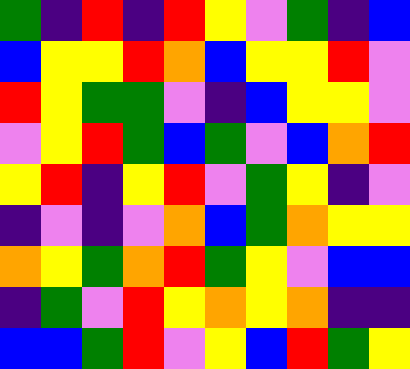[["green", "indigo", "red", "indigo", "red", "yellow", "violet", "green", "indigo", "blue"], ["blue", "yellow", "yellow", "red", "orange", "blue", "yellow", "yellow", "red", "violet"], ["red", "yellow", "green", "green", "violet", "indigo", "blue", "yellow", "yellow", "violet"], ["violet", "yellow", "red", "green", "blue", "green", "violet", "blue", "orange", "red"], ["yellow", "red", "indigo", "yellow", "red", "violet", "green", "yellow", "indigo", "violet"], ["indigo", "violet", "indigo", "violet", "orange", "blue", "green", "orange", "yellow", "yellow"], ["orange", "yellow", "green", "orange", "red", "green", "yellow", "violet", "blue", "blue"], ["indigo", "green", "violet", "red", "yellow", "orange", "yellow", "orange", "indigo", "indigo"], ["blue", "blue", "green", "red", "violet", "yellow", "blue", "red", "green", "yellow"]]